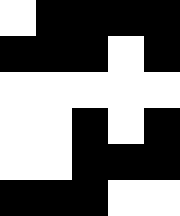[["white", "black", "black", "black", "black"], ["black", "black", "black", "white", "black"], ["white", "white", "white", "white", "white"], ["white", "white", "black", "white", "black"], ["white", "white", "black", "black", "black"], ["black", "black", "black", "white", "white"]]